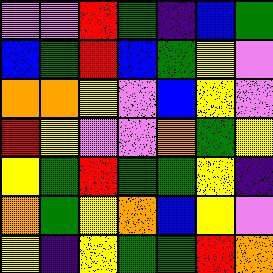[["violet", "violet", "red", "green", "indigo", "blue", "green"], ["blue", "green", "red", "blue", "green", "yellow", "violet"], ["orange", "orange", "yellow", "violet", "blue", "yellow", "violet"], ["red", "yellow", "violet", "violet", "orange", "green", "yellow"], ["yellow", "green", "red", "green", "green", "yellow", "indigo"], ["orange", "green", "yellow", "orange", "blue", "yellow", "violet"], ["yellow", "indigo", "yellow", "green", "green", "red", "orange"]]